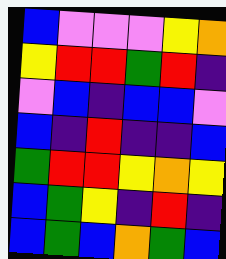[["blue", "violet", "violet", "violet", "yellow", "orange"], ["yellow", "red", "red", "green", "red", "indigo"], ["violet", "blue", "indigo", "blue", "blue", "violet"], ["blue", "indigo", "red", "indigo", "indigo", "blue"], ["green", "red", "red", "yellow", "orange", "yellow"], ["blue", "green", "yellow", "indigo", "red", "indigo"], ["blue", "green", "blue", "orange", "green", "blue"]]